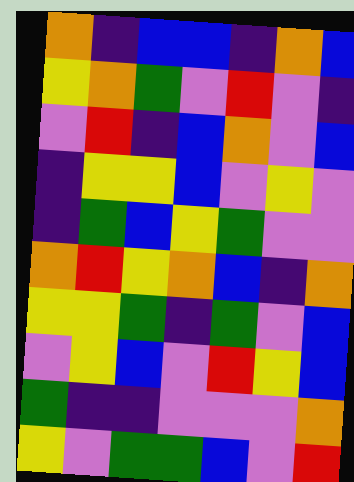[["orange", "indigo", "blue", "blue", "indigo", "orange", "blue"], ["yellow", "orange", "green", "violet", "red", "violet", "indigo"], ["violet", "red", "indigo", "blue", "orange", "violet", "blue"], ["indigo", "yellow", "yellow", "blue", "violet", "yellow", "violet"], ["indigo", "green", "blue", "yellow", "green", "violet", "violet"], ["orange", "red", "yellow", "orange", "blue", "indigo", "orange"], ["yellow", "yellow", "green", "indigo", "green", "violet", "blue"], ["violet", "yellow", "blue", "violet", "red", "yellow", "blue"], ["green", "indigo", "indigo", "violet", "violet", "violet", "orange"], ["yellow", "violet", "green", "green", "blue", "violet", "red"]]